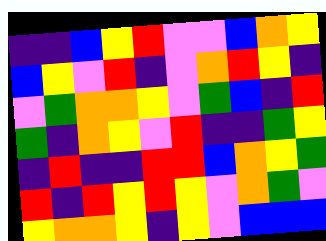[["indigo", "indigo", "blue", "yellow", "red", "violet", "violet", "blue", "orange", "yellow"], ["blue", "yellow", "violet", "red", "indigo", "violet", "orange", "red", "yellow", "indigo"], ["violet", "green", "orange", "orange", "yellow", "violet", "green", "blue", "indigo", "red"], ["green", "indigo", "orange", "yellow", "violet", "red", "indigo", "indigo", "green", "yellow"], ["indigo", "red", "indigo", "indigo", "red", "red", "blue", "orange", "yellow", "green"], ["red", "indigo", "red", "yellow", "red", "yellow", "violet", "orange", "green", "violet"], ["yellow", "orange", "orange", "yellow", "indigo", "yellow", "violet", "blue", "blue", "blue"]]